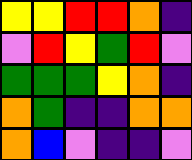[["yellow", "yellow", "red", "red", "orange", "indigo"], ["violet", "red", "yellow", "green", "red", "violet"], ["green", "green", "green", "yellow", "orange", "indigo"], ["orange", "green", "indigo", "indigo", "orange", "orange"], ["orange", "blue", "violet", "indigo", "indigo", "violet"]]